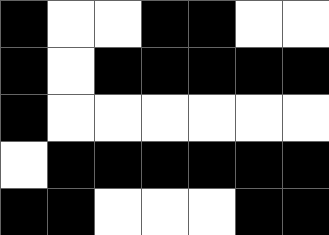[["black", "white", "white", "black", "black", "white", "white"], ["black", "white", "black", "black", "black", "black", "black"], ["black", "white", "white", "white", "white", "white", "white"], ["white", "black", "black", "black", "black", "black", "black"], ["black", "black", "white", "white", "white", "black", "black"]]